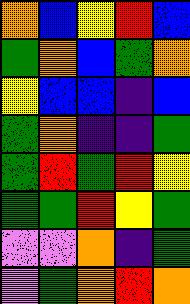[["orange", "blue", "yellow", "red", "blue"], ["green", "orange", "blue", "green", "orange"], ["yellow", "blue", "blue", "indigo", "blue"], ["green", "orange", "indigo", "indigo", "green"], ["green", "red", "green", "red", "yellow"], ["green", "green", "red", "yellow", "green"], ["violet", "violet", "orange", "indigo", "green"], ["violet", "green", "orange", "red", "orange"]]